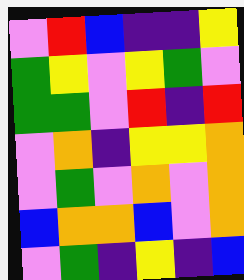[["violet", "red", "blue", "indigo", "indigo", "yellow"], ["green", "yellow", "violet", "yellow", "green", "violet"], ["green", "green", "violet", "red", "indigo", "red"], ["violet", "orange", "indigo", "yellow", "yellow", "orange"], ["violet", "green", "violet", "orange", "violet", "orange"], ["blue", "orange", "orange", "blue", "violet", "orange"], ["violet", "green", "indigo", "yellow", "indigo", "blue"]]